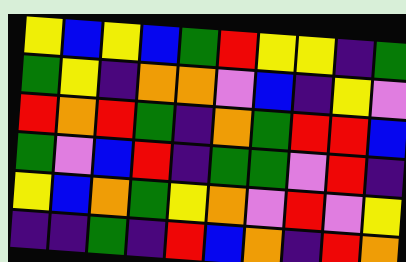[["yellow", "blue", "yellow", "blue", "green", "red", "yellow", "yellow", "indigo", "green"], ["green", "yellow", "indigo", "orange", "orange", "violet", "blue", "indigo", "yellow", "violet"], ["red", "orange", "red", "green", "indigo", "orange", "green", "red", "red", "blue"], ["green", "violet", "blue", "red", "indigo", "green", "green", "violet", "red", "indigo"], ["yellow", "blue", "orange", "green", "yellow", "orange", "violet", "red", "violet", "yellow"], ["indigo", "indigo", "green", "indigo", "red", "blue", "orange", "indigo", "red", "orange"]]